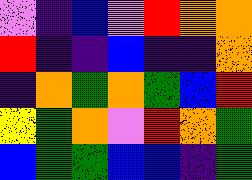[["violet", "indigo", "blue", "violet", "red", "orange", "orange"], ["red", "indigo", "indigo", "blue", "indigo", "indigo", "orange"], ["indigo", "orange", "green", "orange", "green", "blue", "red"], ["yellow", "green", "orange", "violet", "red", "orange", "green"], ["blue", "green", "green", "blue", "blue", "indigo", "green"]]